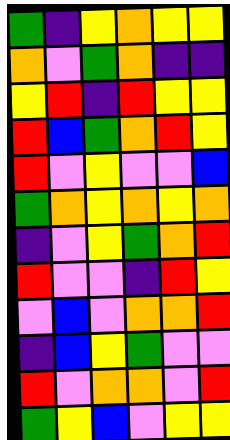[["green", "indigo", "yellow", "orange", "yellow", "yellow"], ["orange", "violet", "green", "orange", "indigo", "indigo"], ["yellow", "red", "indigo", "red", "yellow", "yellow"], ["red", "blue", "green", "orange", "red", "yellow"], ["red", "violet", "yellow", "violet", "violet", "blue"], ["green", "orange", "yellow", "orange", "yellow", "orange"], ["indigo", "violet", "yellow", "green", "orange", "red"], ["red", "violet", "violet", "indigo", "red", "yellow"], ["violet", "blue", "violet", "orange", "orange", "red"], ["indigo", "blue", "yellow", "green", "violet", "violet"], ["red", "violet", "orange", "orange", "violet", "red"], ["green", "yellow", "blue", "violet", "yellow", "yellow"]]